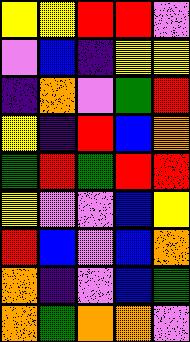[["yellow", "yellow", "red", "red", "violet"], ["violet", "blue", "indigo", "yellow", "yellow"], ["indigo", "orange", "violet", "green", "red"], ["yellow", "indigo", "red", "blue", "orange"], ["green", "red", "green", "red", "red"], ["yellow", "violet", "violet", "blue", "yellow"], ["red", "blue", "violet", "blue", "orange"], ["orange", "indigo", "violet", "blue", "green"], ["orange", "green", "orange", "orange", "violet"]]